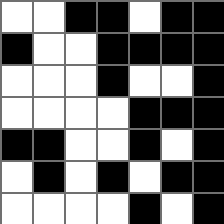[["white", "white", "black", "black", "white", "black", "black"], ["black", "white", "white", "black", "black", "black", "black"], ["white", "white", "white", "black", "white", "white", "black"], ["white", "white", "white", "white", "black", "black", "black"], ["black", "black", "white", "white", "black", "white", "black"], ["white", "black", "white", "black", "white", "black", "black"], ["white", "white", "white", "white", "black", "white", "black"]]